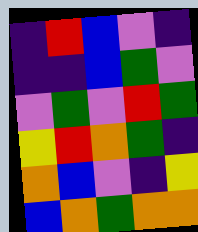[["indigo", "red", "blue", "violet", "indigo"], ["indigo", "indigo", "blue", "green", "violet"], ["violet", "green", "violet", "red", "green"], ["yellow", "red", "orange", "green", "indigo"], ["orange", "blue", "violet", "indigo", "yellow"], ["blue", "orange", "green", "orange", "orange"]]